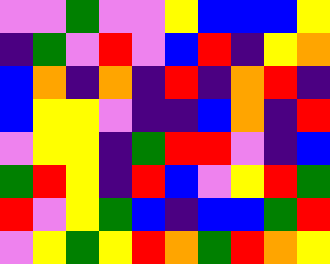[["violet", "violet", "green", "violet", "violet", "yellow", "blue", "blue", "blue", "yellow"], ["indigo", "green", "violet", "red", "violet", "blue", "red", "indigo", "yellow", "orange"], ["blue", "orange", "indigo", "orange", "indigo", "red", "indigo", "orange", "red", "indigo"], ["blue", "yellow", "yellow", "violet", "indigo", "indigo", "blue", "orange", "indigo", "red"], ["violet", "yellow", "yellow", "indigo", "green", "red", "red", "violet", "indigo", "blue"], ["green", "red", "yellow", "indigo", "red", "blue", "violet", "yellow", "red", "green"], ["red", "violet", "yellow", "green", "blue", "indigo", "blue", "blue", "green", "red"], ["violet", "yellow", "green", "yellow", "red", "orange", "green", "red", "orange", "yellow"]]